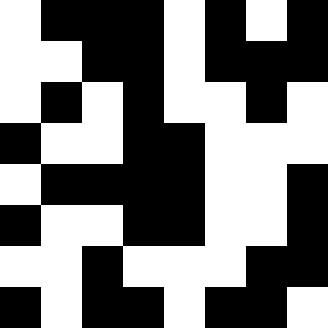[["white", "black", "black", "black", "white", "black", "white", "black"], ["white", "white", "black", "black", "white", "black", "black", "black"], ["white", "black", "white", "black", "white", "white", "black", "white"], ["black", "white", "white", "black", "black", "white", "white", "white"], ["white", "black", "black", "black", "black", "white", "white", "black"], ["black", "white", "white", "black", "black", "white", "white", "black"], ["white", "white", "black", "white", "white", "white", "black", "black"], ["black", "white", "black", "black", "white", "black", "black", "white"]]